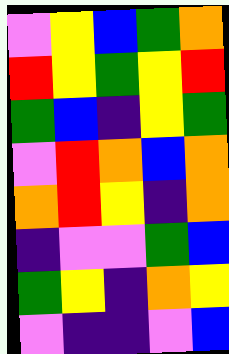[["violet", "yellow", "blue", "green", "orange"], ["red", "yellow", "green", "yellow", "red"], ["green", "blue", "indigo", "yellow", "green"], ["violet", "red", "orange", "blue", "orange"], ["orange", "red", "yellow", "indigo", "orange"], ["indigo", "violet", "violet", "green", "blue"], ["green", "yellow", "indigo", "orange", "yellow"], ["violet", "indigo", "indigo", "violet", "blue"]]